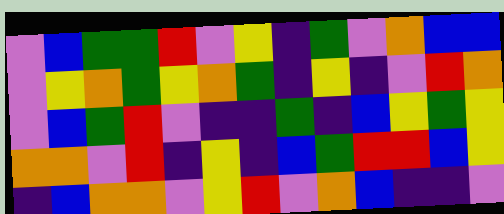[["violet", "blue", "green", "green", "red", "violet", "yellow", "indigo", "green", "violet", "orange", "blue", "blue"], ["violet", "yellow", "orange", "green", "yellow", "orange", "green", "indigo", "yellow", "indigo", "violet", "red", "orange"], ["violet", "blue", "green", "red", "violet", "indigo", "indigo", "green", "indigo", "blue", "yellow", "green", "yellow"], ["orange", "orange", "violet", "red", "indigo", "yellow", "indigo", "blue", "green", "red", "red", "blue", "yellow"], ["indigo", "blue", "orange", "orange", "violet", "yellow", "red", "violet", "orange", "blue", "indigo", "indigo", "violet"]]